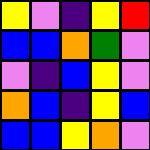[["yellow", "violet", "indigo", "yellow", "red"], ["blue", "blue", "orange", "green", "violet"], ["violet", "indigo", "blue", "yellow", "violet"], ["orange", "blue", "indigo", "yellow", "blue"], ["blue", "blue", "yellow", "orange", "violet"]]